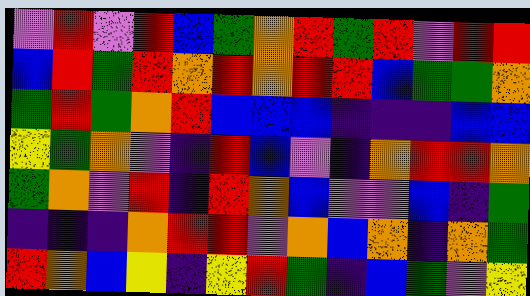[["violet", "red", "violet", "red", "blue", "green", "orange", "red", "green", "red", "violet", "red", "red"], ["blue", "red", "green", "red", "orange", "red", "orange", "red", "red", "blue", "green", "green", "orange"], ["green", "red", "green", "orange", "red", "blue", "blue", "blue", "indigo", "indigo", "indigo", "blue", "blue"], ["yellow", "green", "orange", "violet", "indigo", "red", "blue", "violet", "indigo", "orange", "red", "red", "orange"], ["green", "orange", "violet", "red", "indigo", "red", "orange", "blue", "violet", "violet", "blue", "indigo", "green"], ["indigo", "indigo", "indigo", "orange", "red", "red", "violet", "orange", "blue", "orange", "indigo", "orange", "green"], ["red", "orange", "blue", "yellow", "indigo", "yellow", "red", "green", "indigo", "blue", "green", "violet", "yellow"]]